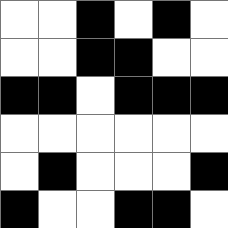[["white", "white", "black", "white", "black", "white"], ["white", "white", "black", "black", "white", "white"], ["black", "black", "white", "black", "black", "black"], ["white", "white", "white", "white", "white", "white"], ["white", "black", "white", "white", "white", "black"], ["black", "white", "white", "black", "black", "white"]]